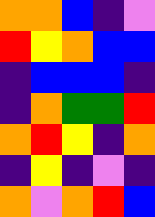[["orange", "orange", "blue", "indigo", "violet"], ["red", "yellow", "orange", "blue", "blue"], ["indigo", "blue", "blue", "blue", "indigo"], ["indigo", "orange", "green", "green", "red"], ["orange", "red", "yellow", "indigo", "orange"], ["indigo", "yellow", "indigo", "violet", "indigo"], ["orange", "violet", "orange", "red", "blue"]]